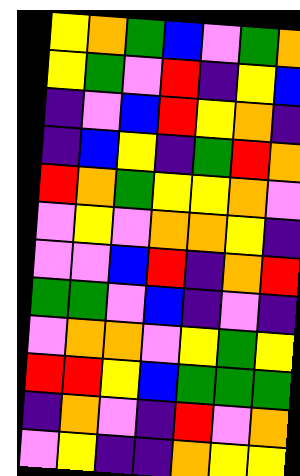[["yellow", "orange", "green", "blue", "violet", "green", "orange"], ["yellow", "green", "violet", "red", "indigo", "yellow", "blue"], ["indigo", "violet", "blue", "red", "yellow", "orange", "indigo"], ["indigo", "blue", "yellow", "indigo", "green", "red", "orange"], ["red", "orange", "green", "yellow", "yellow", "orange", "violet"], ["violet", "yellow", "violet", "orange", "orange", "yellow", "indigo"], ["violet", "violet", "blue", "red", "indigo", "orange", "red"], ["green", "green", "violet", "blue", "indigo", "violet", "indigo"], ["violet", "orange", "orange", "violet", "yellow", "green", "yellow"], ["red", "red", "yellow", "blue", "green", "green", "green"], ["indigo", "orange", "violet", "indigo", "red", "violet", "orange"], ["violet", "yellow", "indigo", "indigo", "orange", "yellow", "yellow"]]